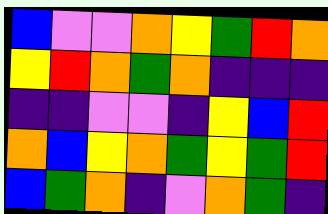[["blue", "violet", "violet", "orange", "yellow", "green", "red", "orange"], ["yellow", "red", "orange", "green", "orange", "indigo", "indigo", "indigo"], ["indigo", "indigo", "violet", "violet", "indigo", "yellow", "blue", "red"], ["orange", "blue", "yellow", "orange", "green", "yellow", "green", "red"], ["blue", "green", "orange", "indigo", "violet", "orange", "green", "indigo"]]